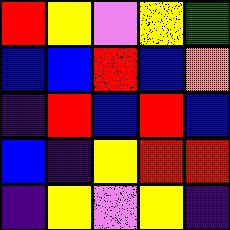[["red", "yellow", "violet", "yellow", "green"], ["blue", "blue", "red", "blue", "orange"], ["indigo", "red", "blue", "red", "blue"], ["blue", "indigo", "yellow", "red", "red"], ["indigo", "yellow", "violet", "yellow", "indigo"]]